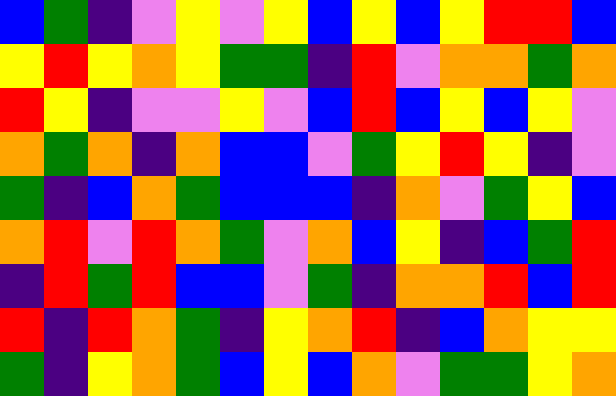[["blue", "green", "indigo", "violet", "yellow", "violet", "yellow", "blue", "yellow", "blue", "yellow", "red", "red", "blue"], ["yellow", "red", "yellow", "orange", "yellow", "green", "green", "indigo", "red", "violet", "orange", "orange", "green", "orange"], ["red", "yellow", "indigo", "violet", "violet", "yellow", "violet", "blue", "red", "blue", "yellow", "blue", "yellow", "violet"], ["orange", "green", "orange", "indigo", "orange", "blue", "blue", "violet", "green", "yellow", "red", "yellow", "indigo", "violet"], ["green", "indigo", "blue", "orange", "green", "blue", "blue", "blue", "indigo", "orange", "violet", "green", "yellow", "blue"], ["orange", "red", "violet", "red", "orange", "green", "violet", "orange", "blue", "yellow", "indigo", "blue", "green", "red"], ["indigo", "red", "green", "red", "blue", "blue", "violet", "green", "indigo", "orange", "orange", "red", "blue", "red"], ["red", "indigo", "red", "orange", "green", "indigo", "yellow", "orange", "red", "indigo", "blue", "orange", "yellow", "yellow"], ["green", "indigo", "yellow", "orange", "green", "blue", "yellow", "blue", "orange", "violet", "green", "green", "yellow", "orange"]]